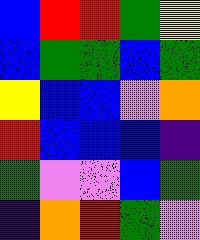[["blue", "red", "red", "green", "yellow"], ["blue", "green", "green", "blue", "green"], ["yellow", "blue", "blue", "violet", "orange"], ["red", "blue", "blue", "blue", "indigo"], ["green", "violet", "violet", "blue", "green"], ["indigo", "orange", "red", "green", "violet"]]